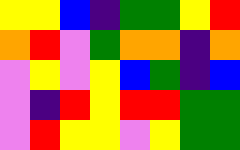[["yellow", "yellow", "blue", "indigo", "green", "green", "yellow", "red"], ["orange", "red", "violet", "green", "orange", "orange", "indigo", "orange"], ["violet", "yellow", "violet", "yellow", "blue", "green", "indigo", "blue"], ["violet", "indigo", "red", "yellow", "red", "red", "green", "green"], ["violet", "red", "yellow", "yellow", "violet", "yellow", "green", "green"]]